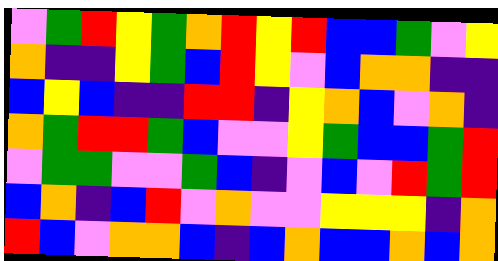[["violet", "green", "red", "yellow", "green", "orange", "red", "yellow", "red", "blue", "blue", "green", "violet", "yellow"], ["orange", "indigo", "indigo", "yellow", "green", "blue", "red", "yellow", "violet", "blue", "orange", "orange", "indigo", "indigo"], ["blue", "yellow", "blue", "indigo", "indigo", "red", "red", "indigo", "yellow", "orange", "blue", "violet", "orange", "indigo"], ["orange", "green", "red", "red", "green", "blue", "violet", "violet", "yellow", "green", "blue", "blue", "green", "red"], ["violet", "green", "green", "violet", "violet", "green", "blue", "indigo", "violet", "blue", "violet", "red", "green", "red"], ["blue", "orange", "indigo", "blue", "red", "violet", "orange", "violet", "violet", "yellow", "yellow", "yellow", "indigo", "orange"], ["red", "blue", "violet", "orange", "orange", "blue", "indigo", "blue", "orange", "blue", "blue", "orange", "blue", "orange"]]